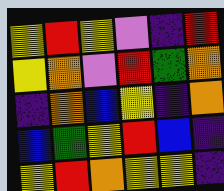[["yellow", "red", "yellow", "violet", "indigo", "red"], ["yellow", "orange", "violet", "red", "green", "orange"], ["indigo", "orange", "blue", "yellow", "indigo", "orange"], ["blue", "green", "yellow", "red", "blue", "indigo"], ["yellow", "red", "orange", "yellow", "yellow", "indigo"]]